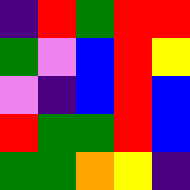[["indigo", "red", "green", "red", "red"], ["green", "violet", "blue", "red", "yellow"], ["violet", "indigo", "blue", "red", "blue"], ["red", "green", "green", "red", "blue"], ["green", "green", "orange", "yellow", "indigo"]]